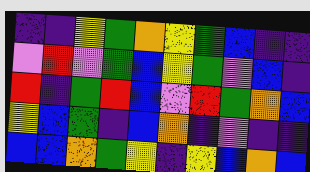[["indigo", "indigo", "yellow", "green", "orange", "yellow", "green", "blue", "indigo", "indigo"], ["violet", "red", "violet", "green", "blue", "yellow", "green", "violet", "blue", "indigo"], ["red", "indigo", "green", "red", "blue", "violet", "red", "green", "orange", "blue"], ["yellow", "blue", "green", "indigo", "blue", "orange", "indigo", "violet", "indigo", "indigo"], ["blue", "blue", "orange", "green", "yellow", "indigo", "yellow", "blue", "orange", "blue"]]